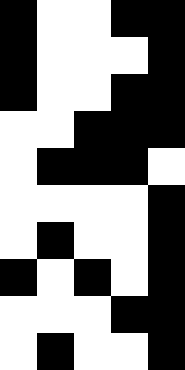[["black", "white", "white", "black", "black"], ["black", "white", "white", "white", "black"], ["black", "white", "white", "black", "black"], ["white", "white", "black", "black", "black"], ["white", "black", "black", "black", "white"], ["white", "white", "white", "white", "black"], ["white", "black", "white", "white", "black"], ["black", "white", "black", "white", "black"], ["white", "white", "white", "black", "black"], ["white", "black", "white", "white", "black"]]